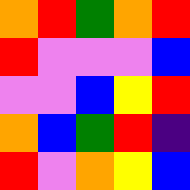[["orange", "red", "green", "orange", "red"], ["red", "violet", "violet", "violet", "blue"], ["violet", "violet", "blue", "yellow", "red"], ["orange", "blue", "green", "red", "indigo"], ["red", "violet", "orange", "yellow", "blue"]]